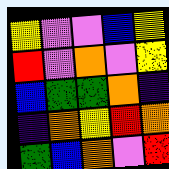[["yellow", "violet", "violet", "blue", "yellow"], ["red", "violet", "orange", "violet", "yellow"], ["blue", "green", "green", "orange", "indigo"], ["indigo", "orange", "yellow", "red", "orange"], ["green", "blue", "orange", "violet", "red"]]